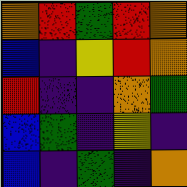[["orange", "red", "green", "red", "orange"], ["blue", "indigo", "yellow", "red", "orange"], ["red", "indigo", "indigo", "orange", "green"], ["blue", "green", "indigo", "yellow", "indigo"], ["blue", "indigo", "green", "indigo", "orange"]]